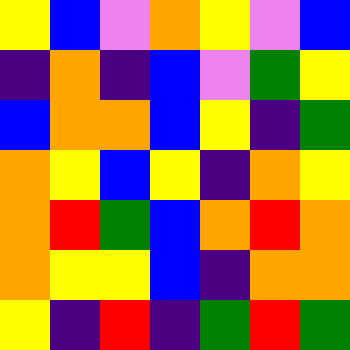[["yellow", "blue", "violet", "orange", "yellow", "violet", "blue"], ["indigo", "orange", "indigo", "blue", "violet", "green", "yellow"], ["blue", "orange", "orange", "blue", "yellow", "indigo", "green"], ["orange", "yellow", "blue", "yellow", "indigo", "orange", "yellow"], ["orange", "red", "green", "blue", "orange", "red", "orange"], ["orange", "yellow", "yellow", "blue", "indigo", "orange", "orange"], ["yellow", "indigo", "red", "indigo", "green", "red", "green"]]